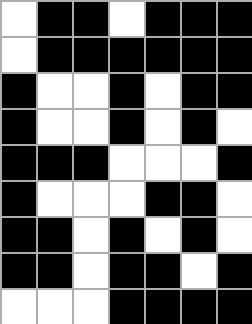[["white", "black", "black", "white", "black", "black", "black"], ["white", "black", "black", "black", "black", "black", "black"], ["black", "white", "white", "black", "white", "black", "black"], ["black", "white", "white", "black", "white", "black", "white"], ["black", "black", "black", "white", "white", "white", "black"], ["black", "white", "white", "white", "black", "black", "white"], ["black", "black", "white", "black", "white", "black", "white"], ["black", "black", "white", "black", "black", "white", "black"], ["white", "white", "white", "black", "black", "black", "black"]]